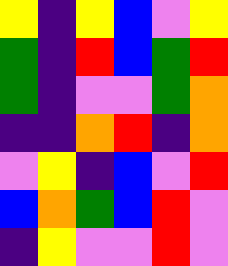[["yellow", "indigo", "yellow", "blue", "violet", "yellow"], ["green", "indigo", "red", "blue", "green", "red"], ["green", "indigo", "violet", "violet", "green", "orange"], ["indigo", "indigo", "orange", "red", "indigo", "orange"], ["violet", "yellow", "indigo", "blue", "violet", "red"], ["blue", "orange", "green", "blue", "red", "violet"], ["indigo", "yellow", "violet", "violet", "red", "violet"]]